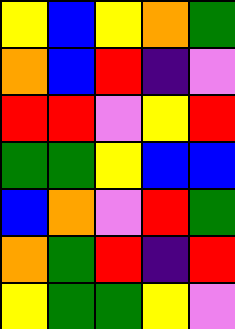[["yellow", "blue", "yellow", "orange", "green"], ["orange", "blue", "red", "indigo", "violet"], ["red", "red", "violet", "yellow", "red"], ["green", "green", "yellow", "blue", "blue"], ["blue", "orange", "violet", "red", "green"], ["orange", "green", "red", "indigo", "red"], ["yellow", "green", "green", "yellow", "violet"]]